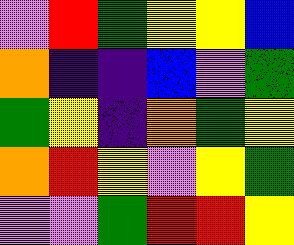[["violet", "red", "green", "yellow", "yellow", "blue"], ["orange", "indigo", "indigo", "blue", "violet", "green"], ["green", "yellow", "indigo", "orange", "green", "yellow"], ["orange", "red", "yellow", "violet", "yellow", "green"], ["violet", "violet", "green", "red", "red", "yellow"]]